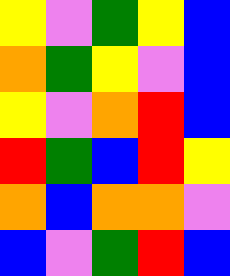[["yellow", "violet", "green", "yellow", "blue"], ["orange", "green", "yellow", "violet", "blue"], ["yellow", "violet", "orange", "red", "blue"], ["red", "green", "blue", "red", "yellow"], ["orange", "blue", "orange", "orange", "violet"], ["blue", "violet", "green", "red", "blue"]]